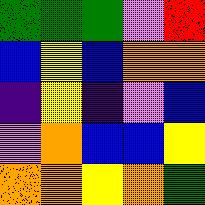[["green", "green", "green", "violet", "red"], ["blue", "yellow", "blue", "orange", "orange"], ["indigo", "yellow", "indigo", "violet", "blue"], ["violet", "orange", "blue", "blue", "yellow"], ["orange", "orange", "yellow", "orange", "green"]]